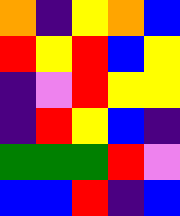[["orange", "indigo", "yellow", "orange", "blue"], ["red", "yellow", "red", "blue", "yellow"], ["indigo", "violet", "red", "yellow", "yellow"], ["indigo", "red", "yellow", "blue", "indigo"], ["green", "green", "green", "red", "violet"], ["blue", "blue", "red", "indigo", "blue"]]